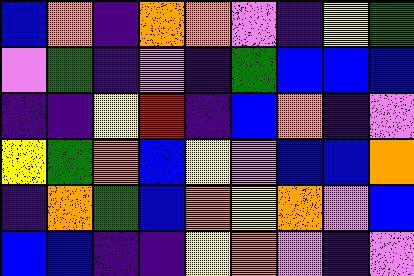[["blue", "orange", "indigo", "orange", "orange", "violet", "indigo", "yellow", "green"], ["violet", "green", "indigo", "violet", "indigo", "green", "blue", "blue", "blue"], ["indigo", "indigo", "yellow", "red", "indigo", "blue", "orange", "indigo", "violet"], ["yellow", "green", "orange", "blue", "yellow", "violet", "blue", "blue", "orange"], ["indigo", "orange", "green", "blue", "orange", "yellow", "orange", "violet", "blue"], ["blue", "blue", "indigo", "indigo", "yellow", "orange", "violet", "indigo", "violet"]]